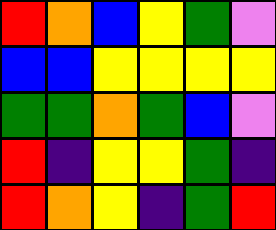[["red", "orange", "blue", "yellow", "green", "violet"], ["blue", "blue", "yellow", "yellow", "yellow", "yellow"], ["green", "green", "orange", "green", "blue", "violet"], ["red", "indigo", "yellow", "yellow", "green", "indigo"], ["red", "orange", "yellow", "indigo", "green", "red"]]